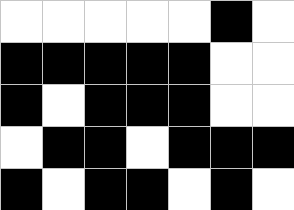[["white", "white", "white", "white", "white", "black", "white"], ["black", "black", "black", "black", "black", "white", "white"], ["black", "white", "black", "black", "black", "white", "white"], ["white", "black", "black", "white", "black", "black", "black"], ["black", "white", "black", "black", "white", "black", "white"]]